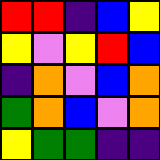[["red", "red", "indigo", "blue", "yellow"], ["yellow", "violet", "yellow", "red", "blue"], ["indigo", "orange", "violet", "blue", "orange"], ["green", "orange", "blue", "violet", "orange"], ["yellow", "green", "green", "indigo", "indigo"]]